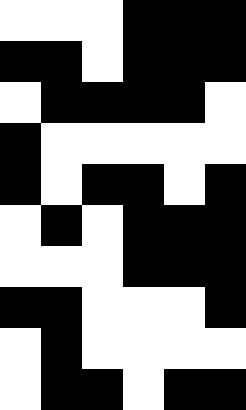[["white", "white", "white", "black", "black", "black"], ["black", "black", "white", "black", "black", "black"], ["white", "black", "black", "black", "black", "white"], ["black", "white", "white", "white", "white", "white"], ["black", "white", "black", "black", "white", "black"], ["white", "black", "white", "black", "black", "black"], ["white", "white", "white", "black", "black", "black"], ["black", "black", "white", "white", "white", "black"], ["white", "black", "white", "white", "white", "white"], ["white", "black", "black", "white", "black", "black"]]